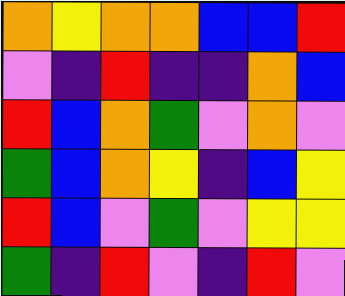[["orange", "yellow", "orange", "orange", "blue", "blue", "red"], ["violet", "indigo", "red", "indigo", "indigo", "orange", "blue"], ["red", "blue", "orange", "green", "violet", "orange", "violet"], ["green", "blue", "orange", "yellow", "indigo", "blue", "yellow"], ["red", "blue", "violet", "green", "violet", "yellow", "yellow"], ["green", "indigo", "red", "violet", "indigo", "red", "violet"]]